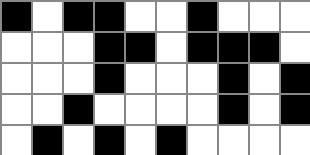[["black", "white", "black", "black", "white", "white", "black", "white", "white", "white"], ["white", "white", "white", "black", "black", "white", "black", "black", "black", "white"], ["white", "white", "white", "black", "white", "white", "white", "black", "white", "black"], ["white", "white", "black", "white", "white", "white", "white", "black", "white", "black"], ["white", "black", "white", "black", "white", "black", "white", "white", "white", "white"]]